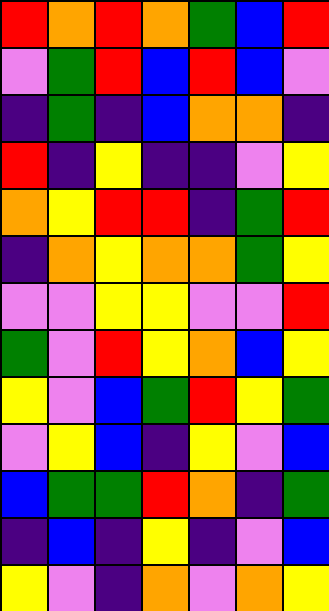[["red", "orange", "red", "orange", "green", "blue", "red"], ["violet", "green", "red", "blue", "red", "blue", "violet"], ["indigo", "green", "indigo", "blue", "orange", "orange", "indigo"], ["red", "indigo", "yellow", "indigo", "indigo", "violet", "yellow"], ["orange", "yellow", "red", "red", "indigo", "green", "red"], ["indigo", "orange", "yellow", "orange", "orange", "green", "yellow"], ["violet", "violet", "yellow", "yellow", "violet", "violet", "red"], ["green", "violet", "red", "yellow", "orange", "blue", "yellow"], ["yellow", "violet", "blue", "green", "red", "yellow", "green"], ["violet", "yellow", "blue", "indigo", "yellow", "violet", "blue"], ["blue", "green", "green", "red", "orange", "indigo", "green"], ["indigo", "blue", "indigo", "yellow", "indigo", "violet", "blue"], ["yellow", "violet", "indigo", "orange", "violet", "orange", "yellow"]]